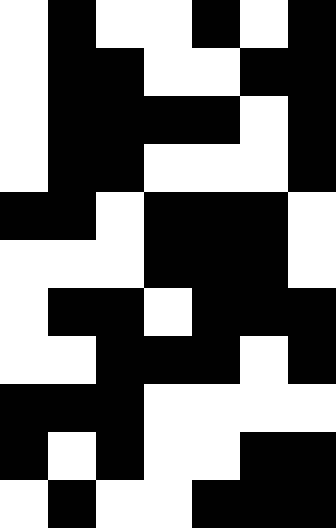[["white", "black", "white", "white", "black", "white", "black"], ["white", "black", "black", "white", "white", "black", "black"], ["white", "black", "black", "black", "black", "white", "black"], ["white", "black", "black", "white", "white", "white", "black"], ["black", "black", "white", "black", "black", "black", "white"], ["white", "white", "white", "black", "black", "black", "white"], ["white", "black", "black", "white", "black", "black", "black"], ["white", "white", "black", "black", "black", "white", "black"], ["black", "black", "black", "white", "white", "white", "white"], ["black", "white", "black", "white", "white", "black", "black"], ["white", "black", "white", "white", "black", "black", "black"]]